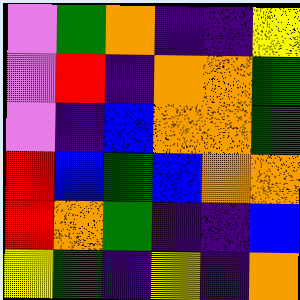[["violet", "green", "orange", "indigo", "indigo", "yellow"], ["violet", "red", "indigo", "orange", "orange", "green"], ["violet", "indigo", "blue", "orange", "orange", "green"], ["red", "blue", "green", "blue", "orange", "orange"], ["red", "orange", "green", "indigo", "indigo", "blue"], ["yellow", "green", "indigo", "yellow", "indigo", "orange"]]